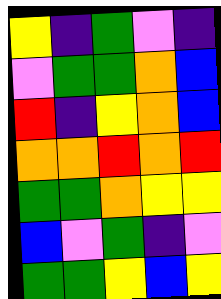[["yellow", "indigo", "green", "violet", "indigo"], ["violet", "green", "green", "orange", "blue"], ["red", "indigo", "yellow", "orange", "blue"], ["orange", "orange", "red", "orange", "red"], ["green", "green", "orange", "yellow", "yellow"], ["blue", "violet", "green", "indigo", "violet"], ["green", "green", "yellow", "blue", "yellow"]]